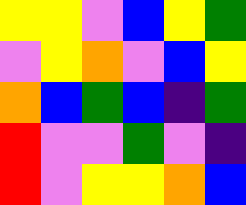[["yellow", "yellow", "violet", "blue", "yellow", "green"], ["violet", "yellow", "orange", "violet", "blue", "yellow"], ["orange", "blue", "green", "blue", "indigo", "green"], ["red", "violet", "violet", "green", "violet", "indigo"], ["red", "violet", "yellow", "yellow", "orange", "blue"]]